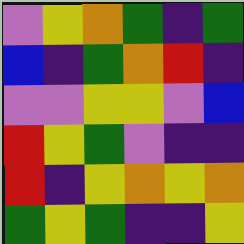[["violet", "yellow", "orange", "green", "indigo", "green"], ["blue", "indigo", "green", "orange", "red", "indigo"], ["violet", "violet", "yellow", "yellow", "violet", "blue"], ["red", "yellow", "green", "violet", "indigo", "indigo"], ["red", "indigo", "yellow", "orange", "yellow", "orange"], ["green", "yellow", "green", "indigo", "indigo", "yellow"]]